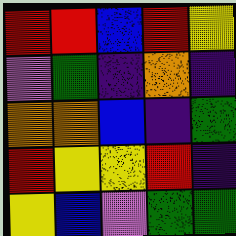[["red", "red", "blue", "red", "yellow"], ["violet", "green", "indigo", "orange", "indigo"], ["orange", "orange", "blue", "indigo", "green"], ["red", "yellow", "yellow", "red", "indigo"], ["yellow", "blue", "violet", "green", "green"]]